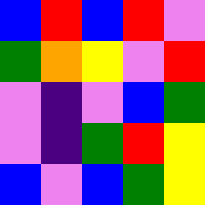[["blue", "red", "blue", "red", "violet"], ["green", "orange", "yellow", "violet", "red"], ["violet", "indigo", "violet", "blue", "green"], ["violet", "indigo", "green", "red", "yellow"], ["blue", "violet", "blue", "green", "yellow"]]